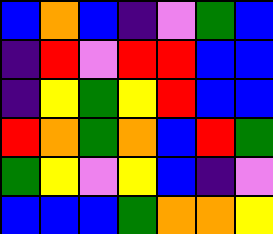[["blue", "orange", "blue", "indigo", "violet", "green", "blue"], ["indigo", "red", "violet", "red", "red", "blue", "blue"], ["indigo", "yellow", "green", "yellow", "red", "blue", "blue"], ["red", "orange", "green", "orange", "blue", "red", "green"], ["green", "yellow", "violet", "yellow", "blue", "indigo", "violet"], ["blue", "blue", "blue", "green", "orange", "orange", "yellow"]]